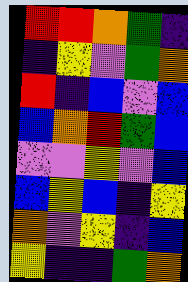[["red", "red", "orange", "green", "indigo"], ["indigo", "yellow", "violet", "green", "orange"], ["red", "indigo", "blue", "violet", "blue"], ["blue", "orange", "red", "green", "blue"], ["violet", "violet", "yellow", "violet", "blue"], ["blue", "yellow", "blue", "indigo", "yellow"], ["orange", "violet", "yellow", "indigo", "blue"], ["yellow", "indigo", "indigo", "green", "orange"]]